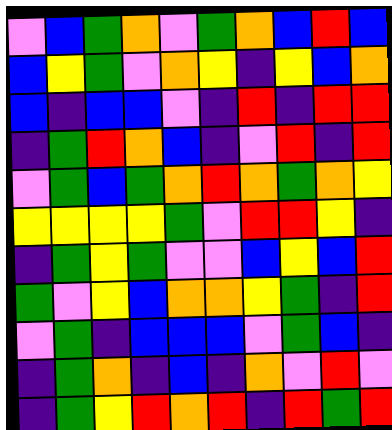[["violet", "blue", "green", "orange", "violet", "green", "orange", "blue", "red", "blue"], ["blue", "yellow", "green", "violet", "orange", "yellow", "indigo", "yellow", "blue", "orange"], ["blue", "indigo", "blue", "blue", "violet", "indigo", "red", "indigo", "red", "red"], ["indigo", "green", "red", "orange", "blue", "indigo", "violet", "red", "indigo", "red"], ["violet", "green", "blue", "green", "orange", "red", "orange", "green", "orange", "yellow"], ["yellow", "yellow", "yellow", "yellow", "green", "violet", "red", "red", "yellow", "indigo"], ["indigo", "green", "yellow", "green", "violet", "violet", "blue", "yellow", "blue", "red"], ["green", "violet", "yellow", "blue", "orange", "orange", "yellow", "green", "indigo", "red"], ["violet", "green", "indigo", "blue", "blue", "blue", "violet", "green", "blue", "indigo"], ["indigo", "green", "orange", "indigo", "blue", "indigo", "orange", "violet", "red", "violet"], ["indigo", "green", "yellow", "red", "orange", "red", "indigo", "red", "green", "red"]]